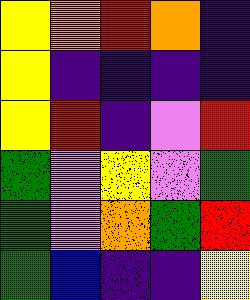[["yellow", "orange", "red", "orange", "indigo"], ["yellow", "indigo", "indigo", "indigo", "indigo"], ["yellow", "red", "indigo", "violet", "red"], ["green", "violet", "yellow", "violet", "green"], ["green", "violet", "orange", "green", "red"], ["green", "blue", "indigo", "indigo", "yellow"]]